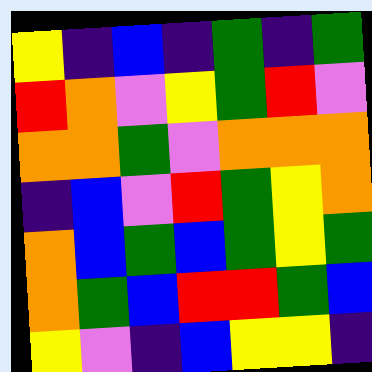[["yellow", "indigo", "blue", "indigo", "green", "indigo", "green"], ["red", "orange", "violet", "yellow", "green", "red", "violet"], ["orange", "orange", "green", "violet", "orange", "orange", "orange"], ["indigo", "blue", "violet", "red", "green", "yellow", "orange"], ["orange", "blue", "green", "blue", "green", "yellow", "green"], ["orange", "green", "blue", "red", "red", "green", "blue"], ["yellow", "violet", "indigo", "blue", "yellow", "yellow", "indigo"]]